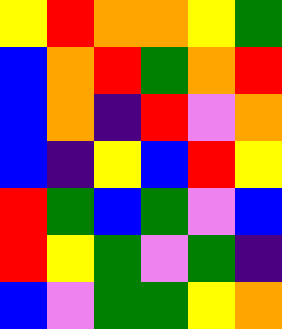[["yellow", "red", "orange", "orange", "yellow", "green"], ["blue", "orange", "red", "green", "orange", "red"], ["blue", "orange", "indigo", "red", "violet", "orange"], ["blue", "indigo", "yellow", "blue", "red", "yellow"], ["red", "green", "blue", "green", "violet", "blue"], ["red", "yellow", "green", "violet", "green", "indigo"], ["blue", "violet", "green", "green", "yellow", "orange"]]